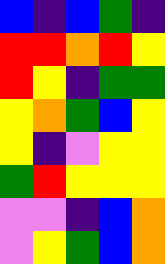[["blue", "indigo", "blue", "green", "indigo"], ["red", "red", "orange", "red", "yellow"], ["red", "yellow", "indigo", "green", "green"], ["yellow", "orange", "green", "blue", "yellow"], ["yellow", "indigo", "violet", "yellow", "yellow"], ["green", "red", "yellow", "yellow", "yellow"], ["violet", "violet", "indigo", "blue", "orange"], ["violet", "yellow", "green", "blue", "orange"]]